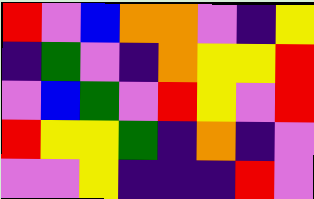[["red", "violet", "blue", "orange", "orange", "violet", "indigo", "yellow"], ["indigo", "green", "violet", "indigo", "orange", "yellow", "yellow", "red"], ["violet", "blue", "green", "violet", "red", "yellow", "violet", "red"], ["red", "yellow", "yellow", "green", "indigo", "orange", "indigo", "violet"], ["violet", "violet", "yellow", "indigo", "indigo", "indigo", "red", "violet"]]